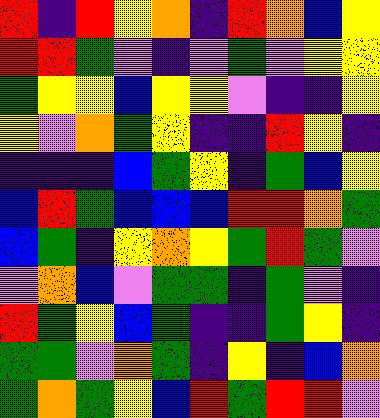[["red", "indigo", "red", "yellow", "orange", "indigo", "red", "orange", "blue", "yellow"], ["red", "red", "green", "violet", "indigo", "violet", "green", "violet", "yellow", "yellow"], ["green", "yellow", "yellow", "blue", "yellow", "yellow", "violet", "indigo", "indigo", "yellow"], ["yellow", "violet", "orange", "green", "yellow", "indigo", "indigo", "red", "yellow", "indigo"], ["indigo", "indigo", "indigo", "blue", "green", "yellow", "indigo", "green", "blue", "yellow"], ["blue", "red", "green", "blue", "blue", "blue", "red", "red", "orange", "green"], ["blue", "green", "indigo", "yellow", "orange", "yellow", "green", "red", "green", "violet"], ["violet", "orange", "blue", "violet", "green", "green", "indigo", "green", "violet", "indigo"], ["red", "green", "yellow", "blue", "green", "indigo", "indigo", "green", "yellow", "indigo"], ["green", "green", "violet", "orange", "green", "indigo", "yellow", "indigo", "blue", "orange"], ["green", "orange", "green", "yellow", "blue", "red", "green", "red", "red", "violet"]]